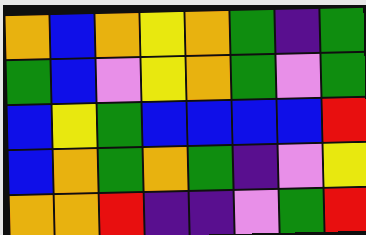[["orange", "blue", "orange", "yellow", "orange", "green", "indigo", "green"], ["green", "blue", "violet", "yellow", "orange", "green", "violet", "green"], ["blue", "yellow", "green", "blue", "blue", "blue", "blue", "red"], ["blue", "orange", "green", "orange", "green", "indigo", "violet", "yellow"], ["orange", "orange", "red", "indigo", "indigo", "violet", "green", "red"]]